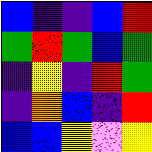[["blue", "indigo", "indigo", "blue", "red"], ["green", "red", "green", "blue", "green"], ["indigo", "yellow", "indigo", "red", "green"], ["indigo", "orange", "blue", "indigo", "red"], ["blue", "blue", "yellow", "violet", "yellow"]]